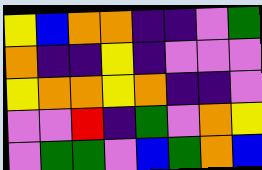[["yellow", "blue", "orange", "orange", "indigo", "indigo", "violet", "green"], ["orange", "indigo", "indigo", "yellow", "indigo", "violet", "violet", "violet"], ["yellow", "orange", "orange", "yellow", "orange", "indigo", "indigo", "violet"], ["violet", "violet", "red", "indigo", "green", "violet", "orange", "yellow"], ["violet", "green", "green", "violet", "blue", "green", "orange", "blue"]]